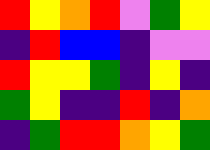[["red", "yellow", "orange", "red", "violet", "green", "yellow"], ["indigo", "red", "blue", "blue", "indigo", "violet", "violet"], ["red", "yellow", "yellow", "green", "indigo", "yellow", "indigo"], ["green", "yellow", "indigo", "indigo", "red", "indigo", "orange"], ["indigo", "green", "red", "red", "orange", "yellow", "green"]]